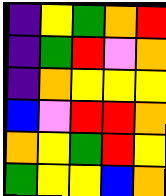[["indigo", "yellow", "green", "orange", "red"], ["indigo", "green", "red", "violet", "orange"], ["indigo", "orange", "yellow", "yellow", "yellow"], ["blue", "violet", "red", "red", "orange"], ["orange", "yellow", "green", "red", "yellow"], ["green", "yellow", "yellow", "blue", "orange"]]